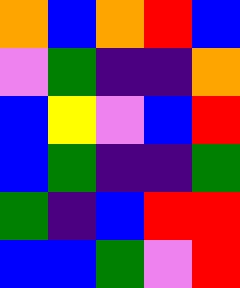[["orange", "blue", "orange", "red", "blue"], ["violet", "green", "indigo", "indigo", "orange"], ["blue", "yellow", "violet", "blue", "red"], ["blue", "green", "indigo", "indigo", "green"], ["green", "indigo", "blue", "red", "red"], ["blue", "blue", "green", "violet", "red"]]